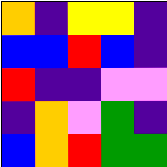[["orange", "indigo", "yellow", "yellow", "indigo"], ["blue", "blue", "red", "blue", "indigo"], ["red", "indigo", "indigo", "violet", "violet"], ["indigo", "orange", "violet", "green", "indigo"], ["blue", "orange", "red", "green", "green"]]